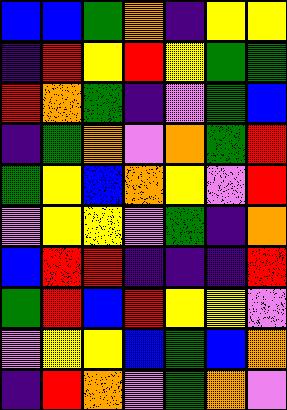[["blue", "blue", "green", "orange", "indigo", "yellow", "yellow"], ["indigo", "red", "yellow", "red", "yellow", "green", "green"], ["red", "orange", "green", "indigo", "violet", "green", "blue"], ["indigo", "green", "orange", "violet", "orange", "green", "red"], ["green", "yellow", "blue", "orange", "yellow", "violet", "red"], ["violet", "yellow", "yellow", "violet", "green", "indigo", "orange"], ["blue", "red", "red", "indigo", "indigo", "indigo", "red"], ["green", "red", "blue", "red", "yellow", "yellow", "violet"], ["violet", "yellow", "yellow", "blue", "green", "blue", "orange"], ["indigo", "red", "orange", "violet", "green", "orange", "violet"]]